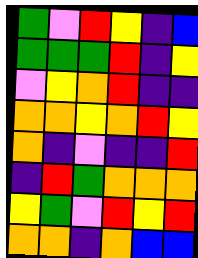[["green", "violet", "red", "yellow", "indigo", "blue"], ["green", "green", "green", "red", "indigo", "yellow"], ["violet", "yellow", "orange", "red", "indigo", "indigo"], ["orange", "orange", "yellow", "orange", "red", "yellow"], ["orange", "indigo", "violet", "indigo", "indigo", "red"], ["indigo", "red", "green", "orange", "orange", "orange"], ["yellow", "green", "violet", "red", "yellow", "red"], ["orange", "orange", "indigo", "orange", "blue", "blue"]]